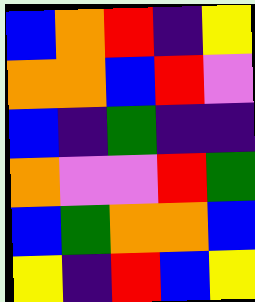[["blue", "orange", "red", "indigo", "yellow"], ["orange", "orange", "blue", "red", "violet"], ["blue", "indigo", "green", "indigo", "indigo"], ["orange", "violet", "violet", "red", "green"], ["blue", "green", "orange", "orange", "blue"], ["yellow", "indigo", "red", "blue", "yellow"]]